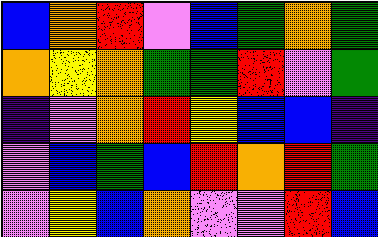[["blue", "orange", "red", "violet", "blue", "green", "orange", "green"], ["orange", "yellow", "orange", "green", "green", "red", "violet", "green"], ["indigo", "violet", "orange", "red", "yellow", "blue", "blue", "indigo"], ["violet", "blue", "green", "blue", "red", "orange", "red", "green"], ["violet", "yellow", "blue", "orange", "violet", "violet", "red", "blue"]]